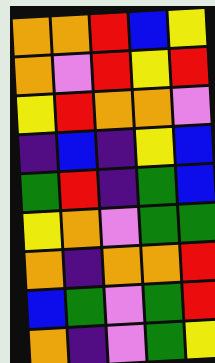[["orange", "orange", "red", "blue", "yellow"], ["orange", "violet", "red", "yellow", "red"], ["yellow", "red", "orange", "orange", "violet"], ["indigo", "blue", "indigo", "yellow", "blue"], ["green", "red", "indigo", "green", "blue"], ["yellow", "orange", "violet", "green", "green"], ["orange", "indigo", "orange", "orange", "red"], ["blue", "green", "violet", "green", "red"], ["orange", "indigo", "violet", "green", "yellow"]]